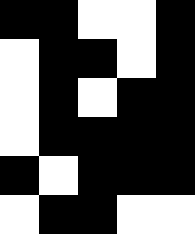[["black", "black", "white", "white", "black"], ["white", "black", "black", "white", "black"], ["white", "black", "white", "black", "black"], ["white", "black", "black", "black", "black"], ["black", "white", "black", "black", "black"], ["white", "black", "black", "white", "white"]]